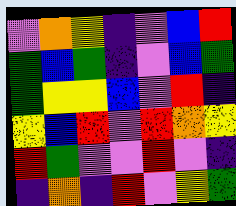[["violet", "orange", "yellow", "indigo", "violet", "blue", "red"], ["green", "blue", "green", "indigo", "violet", "blue", "green"], ["green", "yellow", "yellow", "blue", "violet", "red", "indigo"], ["yellow", "blue", "red", "violet", "red", "orange", "yellow"], ["red", "green", "violet", "violet", "red", "violet", "indigo"], ["indigo", "orange", "indigo", "red", "violet", "yellow", "green"]]